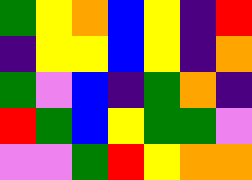[["green", "yellow", "orange", "blue", "yellow", "indigo", "red"], ["indigo", "yellow", "yellow", "blue", "yellow", "indigo", "orange"], ["green", "violet", "blue", "indigo", "green", "orange", "indigo"], ["red", "green", "blue", "yellow", "green", "green", "violet"], ["violet", "violet", "green", "red", "yellow", "orange", "orange"]]